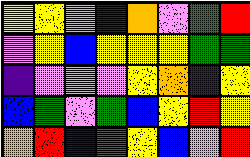[["yellow", "yellow", "violet", "indigo", "orange", "violet", "green", "red"], ["violet", "yellow", "blue", "yellow", "yellow", "yellow", "green", "green"], ["indigo", "violet", "violet", "violet", "yellow", "orange", "indigo", "yellow"], ["blue", "green", "violet", "green", "blue", "yellow", "red", "yellow"], ["orange", "red", "blue", "green", "yellow", "blue", "violet", "red"]]